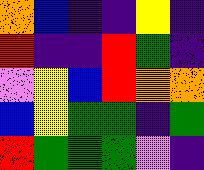[["orange", "blue", "indigo", "indigo", "yellow", "indigo"], ["red", "indigo", "indigo", "red", "green", "indigo"], ["violet", "yellow", "blue", "red", "orange", "orange"], ["blue", "yellow", "green", "green", "indigo", "green"], ["red", "green", "green", "green", "violet", "indigo"]]